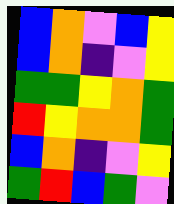[["blue", "orange", "violet", "blue", "yellow"], ["blue", "orange", "indigo", "violet", "yellow"], ["green", "green", "yellow", "orange", "green"], ["red", "yellow", "orange", "orange", "green"], ["blue", "orange", "indigo", "violet", "yellow"], ["green", "red", "blue", "green", "violet"]]